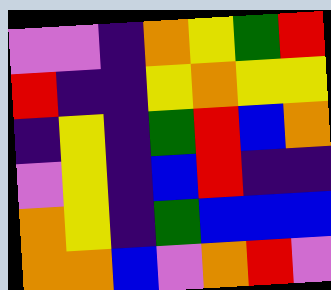[["violet", "violet", "indigo", "orange", "yellow", "green", "red"], ["red", "indigo", "indigo", "yellow", "orange", "yellow", "yellow"], ["indigo", "yellow", "indigo", "green", "red", "blue", "orange"], ["violet", "yellow", "indigo", "blue", "red", "indigo", "indigo"], ["orange", "yellow", "indigo", "green", "blue", "blue", "blue"], ["orange", "orange", "blue", "violet", "orange", "red", "violet"]]